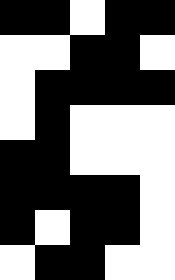[["black", "black", "white", "black", "black"], ["white", "white", "black", "black", "white"], ["white", "black", "black", "black", "black"], ["white", "black", "white", "white", "white"], ["black", "black", "white", "white", "white"], ["black", "black", "black", "black", "white"], ["black", "white", "black", "black", "white"], ["white", "black", "black", "white", "white"]]